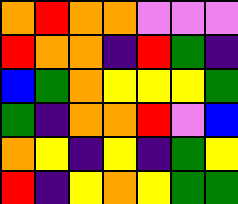[["orange", "red", "orange", "orange", "violet", "violet", "violet"], ["red", "orange", "orange", "indigo", "red", "green", "indigo"], ["blue", "green", "orange", "yellow", "yellow", "yellow", "green"], ["green", "indigo", "orange", "orange", "red", "violet", "blue"], ["orange", "yellow", "indigo", "yellow", "indigo", "green", "yellow"], ["red", "indigo", "yellow", "orange", "yellow", "green", "green"]]